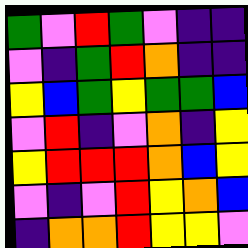[["green", "violet", "red", "green", "violet", "indigo", "indigo"], ["violet", "indigo", "green", "red", "orange", "indigo", "indigo"], ["yellow", "blue", "green", "yellow", "green", "green", "blue"], ["violet", "red", "indigo", "violet", "orange", "indigo", "yellow"], ["yellow", "red", "red", "red", "orange", "blue", "yellow"], ["violet", "indigo", "violet", "red", "yellow", "orange", "blue"], ["indigo", "orange", "orange", "red", "yellow", "yellow", "violet"]]